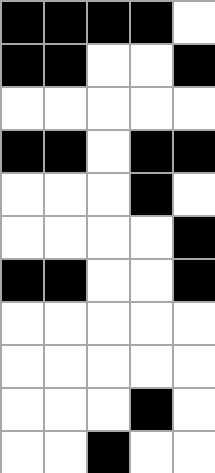[["black", "black", "black", "black", "white"], ["black", "black", "white", "white", "black"], ["white", "white", "white", "white", "white"], ["black", "black", "white", "black", "black"], ["white", "white", "white", "black", "white"], ["white", "white", "white", "white", "black"], ["black", "black", "white", "white", "black"], ["white", "white", "white", "white", "white"], ["white", "white", "white", "white", "white"], ["white", "white", "white", "black", "white"], ["white", "white", "black", "white", "white"]]